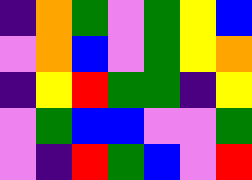[["indigo", "orange", "green", "violet", "green", "yellow", "blue"], ["violet", "orange", "blue", "violet", "green", "yellow", "orange"], ["indigo", "yellow", "red", "green", "green", "indigo", "yellow"], ["violet", "green", "blue", "blue", "violet", "violet", "green"], ["violet", "indigo", "red", "green", "blue", "violet", "red"]]